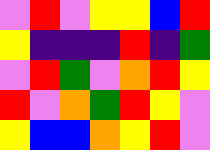[["violet", "red", "violet", "yellow", "yellow", "blue", "red"], ["yellow", "indigo", "indigo", "indigo", "red", "indigo", "green"], ["violet", "red", "green", "violet", "orange", "red", "yellow"], ["red", "violet", "orange", "green", "red", "yellow", "violet"], ["yellow", "blue", "blue", "orange", "yellow", "red", "violet"]]